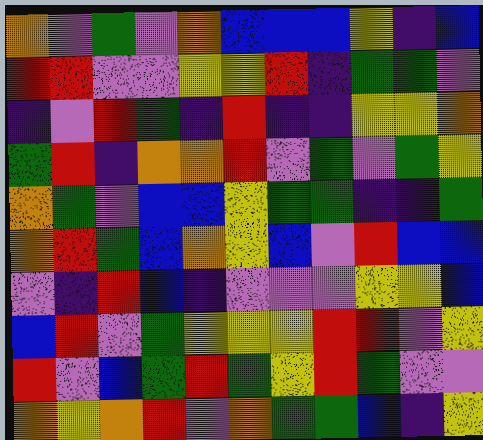[["orange", "violet", "green", "violet", "orange", "blue", "blue", "blue", "yellow", "indigo", "blue"], ["red", "red", "violet", "violet", "yellow", "yellow", "red", "indigo", "green", "green", "violet"], ["indigo", "violet", "red", "green", "indigo", "red", "indigo", "indigo", "yellow", "yellow", "orange"], ["green", "red", "indigo", "orange", "orange", "red", "violet", "green", "violet", "green", "yellow"], ["orange", "green", "violet", "blue", "blue", "yellow", "green", "green", "indigo", "indigo", "green"], ["orange", "red", "green", "blue", "orange", "yellow", "blue", "violet", "red", "blue", "blue"], ["violet", "indigo", "red", "blue", "indigo", "violet", "violet", "violet", "yellow", "yellow", "blue"], ["blue", "red", "violet", "green", "yellow", "yellow", "yellow", "red", "red", "violet", "yellow"], ["red", "violet", "blue", "green", "red", "green", "yellow", "red", "green", "violet", "violet"], ["orange", "yellow", "orange", "red", "violet", "orange", "green", "green", "blue", "indigo", "yellow"]]